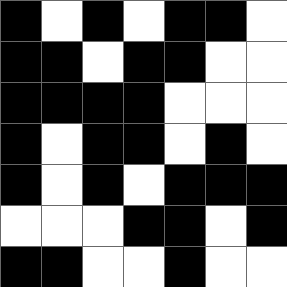[["black", "white", "black", "white", "black", "black", "white"], ["black", "black", "white", "black", "black", "white", "white"], ["black", "black", "black", "black", "white", "white", "white"], ["black", "white", "black", "black", "white", "black", "white"], ["black", "white", "black", "white", "black", "black", "black"], ["white", "white", "white", "black", "black", "white", "black"], ["black", "black", "white", "white", "black", "white", "white"]]